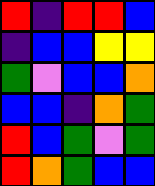[["red", "indigo", "red", "red", "blue"], ["indigo", "blue", "blue", "yellow", "yellow"], ["green", "violet", "blue", "blue", "orange"], ["blue", "blue", "indigo", "orange", "green"], ["red", "blue", "green", "violet", "green"], ["red", "orange", "green", "blue", "blue"]]